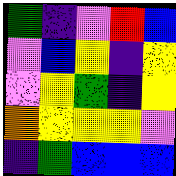[["green", "indigo", "violet", "red", "blue"], ["violet", "blue", "yellow", "indigo", "yellow"], ["violet", "yellow", "green", "indigo", "yellow"], ["orange", "yellow", "yellow", "yellow", "violet"], ["indigo", "green", "blue", "blue", "blue"]]